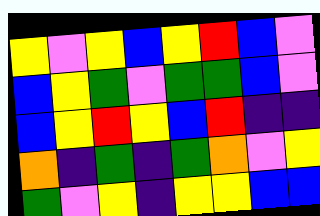[["yellow", "violet", "yellow", "blue", "yellow", "red", "blue", "violet"], ["blue", "yellow", "green", "violet", "green", "green", "blue", "violet"], ["blue", "yellow", "red", "yellow", "blue", "red", "indigo", "indigo"], ["orange", "indigo", "green", "indigo", "green", "orange", "violet", "yellow"], ["green", "violet", "yellow", "indigo", "yellow", "yellow", "blue", "blue"]]